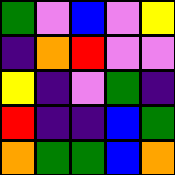[["green", "violet", "blue", "violet", "yellow"], ["indigo", "orange", "red", "violet", "violet"], ["yellow", "indigo", "violet", "green", "indigo"], ["red", "indigo", "indigo", "blue", "green"], ["orange", "green", "green", "blue", "orange"]]